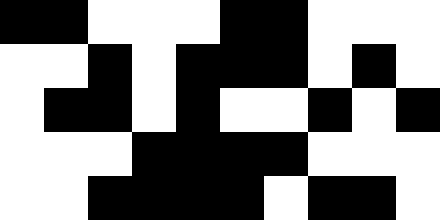[["black", "black", "white", "white", "white", "black", "black", "white", "white", "white"], ["white", "white", "black", "white", "black", "black", "black", "white", "black", "white"], ["white", "black", "black", "white", "black", "white", "white", "black", "white", "black"], ["white", "white", "white", "black", "black", "black", "black", "white", "white", "white"], ["white", "white", "black", "black", "black", "black", "white", "black", "black", "white"]]